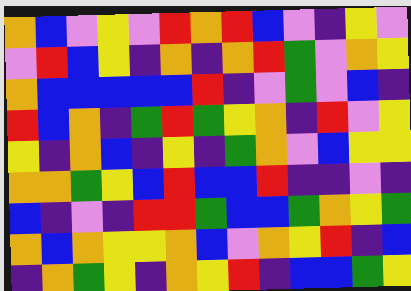[["orange", "blue", "violet", "yellow", "violet", "red", "orange", "red", "blue", "violet", "indigo", "yellow", "violet"], ["violet", "red", "blue", "yellow", "indigo", "orange", "indigo", "orange", "red", "green", "violet", "orange", "yellow"], ["orange", "blue", "blue", "blue", "blue", "blue", "red", "indigo", "violet", "green", "violet", "blue", "indigo"], ["red", "blue", "orange", "indigo", "green", "red", "green", "yellow", "orange", "indigo", "red", "violet", "yellow"], ["yellow", "indigo", "orange", "blue", "indigo", "yellow", "indigo", "green", "orange", "violet", "blue", "yellow", "yellow"], ["orange", "orange", "green", "yellow", "blue", "red", "blue", "blue", "red", "indigo", "indigo", "violet", "indigo"], ["blue", "indigo", "violet", "indigo", "red", "red", "green", "blue", "blue", "green", "orange", "yellow", "green"], ["orange", "blue", "orange", "yellow", "yellow", "orange", "blue", "violet", "orange", "yellow", "red", "indigo", "blue"], ["indigo", "orange", "green", "yellow", "indigo", "orange", "yellow", "red", "indigo", "blue", "blue", "green", "yellow"]]